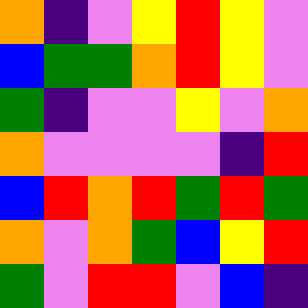[["orange", "indigo", "violet", "yellow", "red", "yellow", "violet"], ["blue", "green", "green", "orange", "red", "yellow", "violet"], ["green", "indigo", "violet", "violet", "yellow", "violet", "orange"], ["orange", "violet", "violet", "violet", "violet", "indigo", "red"], ["blue", "red", "orange", "red", "green", "red", "green"], ["orange", "violet", "orange", "green", "blue", "yellow", "red"], ["green", "violet", "red", "red", "violet", "blue", "indigo"]]